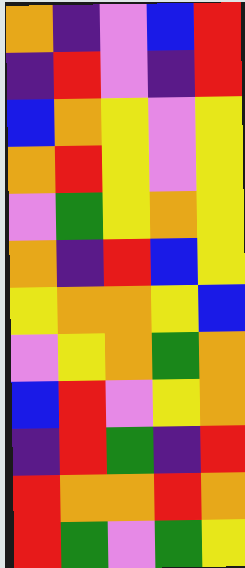[["orange", "indigo", "violet", "blue", "red"], ["indigo", "red", "violet", "indigo", "red"], ["blue", "orange", "yellow", "violet", "yellow"], ["orange", "red", "yellow", "violet", "yellow"], ["violet", "green", "yellow", "orange", "yellow"], ["orange", "indigo", "red", "blue", "yellow"], ["yellow", "orange", "orange", "yellow", "blue"], ["violet", "yellow", "orange", "green", "orange"], ["blue", "red", "violet", "yellow", "orange"], ["indigo", "red", "green", "indigo", "red"], ["red", "orange", "orange", "red", "orange"], ["red", "green", "violet", "green", "yellow"]]